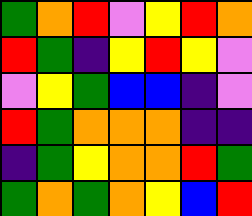[["green", "orange", "red", "violet", "yellow", "red", "orange"], ["red", "green", "indigo", "yellow", "red", "yellow", "violet"], ["violet", "yellow", "green", "blue", "blue", "indigo", "violet"], ["red", "green", "orange", "orange", "orange", "indigo", "indigo"], ["indigo", "green", "yellow", "orange", "orange", "red", "green"], ["green", "orange", "green", "orange", "yellow", "blue", "red"]]